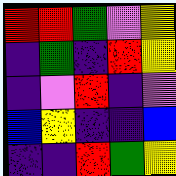[["red", "red", "green", "violet", "yellow"], ["indigo", "green", "indigo", "red", "yellow"], ["indigo", "violet", "red", "indigo", "violet"], ["blue", "yellow", "indigo", "indigo", "blue"], ["indigo", "indigo", "red", "green", "yellow"]]